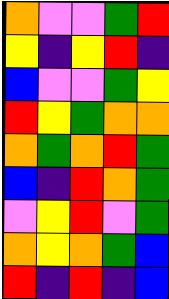[["orange", "violet", "violet", "green", "red"], ["yellow", "indigo", "yellow", "red", "indigo"], ["blue", "violet", "violet", "green", "yellow"], ["red", "yellow", "green", "orange", "orange"], ["orange", "green", "orange", "red", "green"], ["blue", "indigo", "red", "orange", "green"], ["violet", "yellow", "red", "violet", "green"], ["orange", "yellow", "orange", "green", "blue"], ["red", "indigo", "red", "indigo", "blue"]]